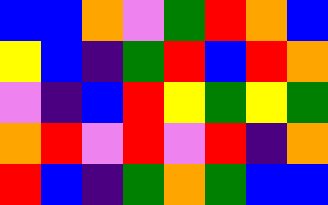[["blue", "blue", "orange", "violet", "green", "red", "orange", "blue"], ["yellow", "blue", "indigo", "green", "red", "blue", "red", "orange"], ["violet", "indigo", "blue", "red", "yellow", "green", "yellow", "green"], ["orange", "red", "violet", "red", "violet", "red", "indigo", "orange"], ["red", "blue", "indigo", "green", "orange", "green", "blue", "blue"]]